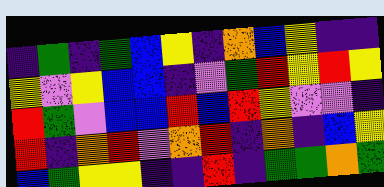[["indigo", "green", "indigo", "green", "blue", "yellow", "indigo", "orange", "blue", "yellow", "indigo", "indigo"], ["yellow", "violet", "yellow", "blue", "blue", "indigo", "violet", "green", "red", "yellow", "red", "yellow"], ["red", "green", "violet", "blue", "blue", "red", "blue", "red", "yellow", "violet", "violet", "indigo"], ["red", "indigo", "orange", "red", "violet", "orange", "red", "indigo", "orange", "indigo", "blue", "yellow"], ["blue", "green", "yellow", "yellow", "indigo", "indigo", "red", "indigo", "green", "green", "orange", "green"]]